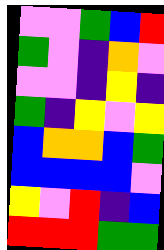[["violet", "violet", "green", "blue", "red"], ["green", "violet", "indigo", "orange", "violet"], ["violet", "violet", "indigo", "yellow", "indigo"], ["green", "indigo", "yellow", "violet", "yellow"], ["blue", "orange", "orange", "blue", "green"], ["blue", "blue", "blue", "blue", "violet"], ["yellow", "violet", "red", "indigo", "blue"], ["red", "red", "red", "green", "green"]]